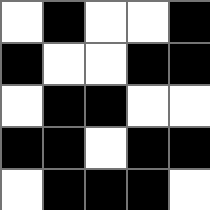[["white", "black", "white", "white", "black"], ["black", "white", "white", "black", "black"], ["white", "black", "black", "white", "white"], ["black", "black", "white", "black", "black"], ["white", "black", "black", "black", "white"]]